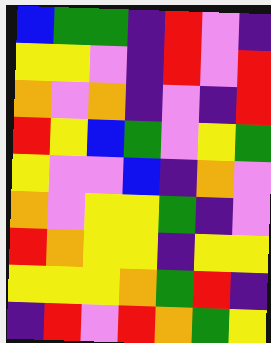[["blue", "green", "green", "indigo", "red", "violet", "indigo"], ["yellow", "yellow", "violet", "indigo", "red", "violet", "red"], ["orange", "violet", "orange", "indigo", "violet", "indigo", "red"], ["red", "yellow", "blue", "green", "violet", "yellow", "green"], ["yellow", "violet", "violet", "blue", "indigo", "orange", "violet"], ["orange", "violet", "yellow", "yellow", "green", "indigo", "violet"], ["red", "orange", "yellow", "yellow", "indigo", "yellow", "yellow"], ["yellow", "yellow", "yellow", "orange", "green", "red", "indigo"], ["indigo", "red", "violet", "red", "orange", "green", "yellow"]]